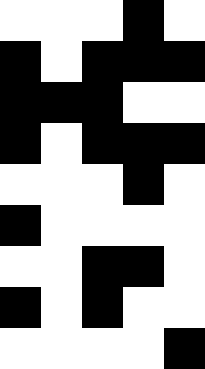[["white", "white", "white", "black", "white"], ["black", "white", "black", "black", "black"], ["black", "black", "black", "white", "white"], ["black", "white", "black", "black", "black"], ["white", "white", "white", "black", "white"], ["black", "white", "white", "white", "white"], ["white", "white", "black", "black", "white"], ["black", "white", "black", "white", "white"], ["white", "white", "white", "white", "black"]]